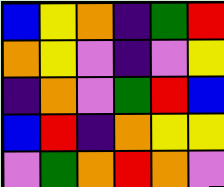[["blue", "yellow", "orange", "indigo", "green", "red"], ["orange", "yellow", "violet", "indigo", "violet", "yellow"], ["indigo", "orange", "violet", "green", "red", "blue"], ["blue", "red", "indigo", "orange", "yellow", "yellow"], ["violet", "green", "orange", "red", "orange", "violet"]]